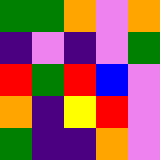[["green", "green", "orange", "violet", "orange"], ["indigo", "violet", "indigo", "violet", "green"], ["red", "green", "red", "blue", "violet"], ["orange", "indigo", "yellow", "red", "violet"], ["green", "indigo", "indigo", "orange", "violet"]]